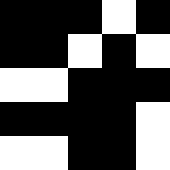[["black", "black", "black", "white", "black"], ["black", "black", "white", "black", "white"], ["white", "white", "black", "black", "black"], ["black", "black", "black", "black", "white"], ["white", "white", "black", "black", "white"]]